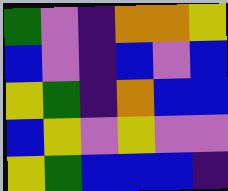[["green", "violet", "indigo", "orange", "orange", "yellow"], ["blue", "violet", "indigo", "blue", "violet", "blue"], ["yellow", "green", "indigo", "orange", "blue", "blue"], ["blue", "yellow", "violet", "yellow", "violet", "violet"], ["yellow", "green", "blue", "blue", "blue", "indigo"]]